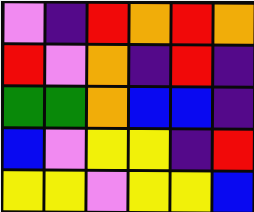[["violet", "indigo", "red", "orange", "red", "orange"], ["red", "violet", "orange", "indigo", "red", "indigo"], ["green", "green", "orange", "blue", "blue", "indigo"], ["blue", "violet", "yellow", "yellow", "indigo", "red"], ["yellow", "yellow", "violet", "yellow", "yellow", "blue"]]